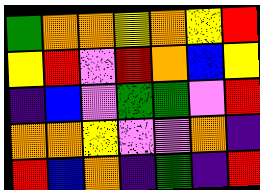[["green", "orange", "orange", "yellow", "orange", "yellow", "red"], ["yellow", "red", "violet", "red", "orange", "blue", "yellow"], ["indigo", "blue", "violet", "green", "green", "violet", "red"], ["orange", "orange", "yellow", "violet", "violet", "orange", "indigo"], ["red", "blue", "orange", "indigo", "green", "indigo", "red"]]